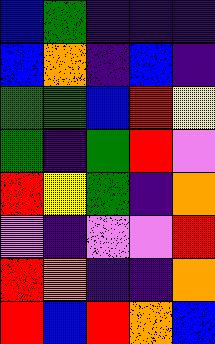[["blue", "green", "indigo", "indigo", "indigo"], ["blue", "orange", "indigo", "blue", "indigo"], ["green", "green", "blue", "red", "yellow"], ["green", "indigo", "green", "red", "violet"], ["red", "yellow", "green", "indigo", "orange"], ["violet", "indigo", "violet", "violet", "red"], ["red", "orange", "indigo", "indigo", "orange"], ["red", "blue", "red", "orange", "blue"]]